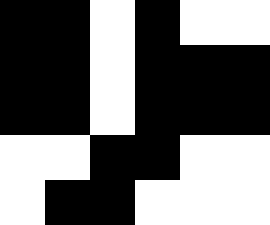[["black", "black", "white", "black", "white", "white"], ["black", "black", "white", "black", "black", "black"], ["black", "black", "white", "black", "black", "black"], ["white", "white", "black", "black", "white", "white"], ["white", "black", "black", "white", "white", "white"]]